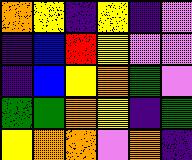[["orange", "yellow", "indigo", "yellow", "indigo", "violet"], ["indigo", "blue", "red", "yellow", "violet", "violet"], ["indigo", "blue", "yellow", "orange", "green", "violet"], ["green", "green", "orange", "yellow", "indigo", "green"], ["yellow", "orange", "orange", "violet", "orange", "indigo"]]